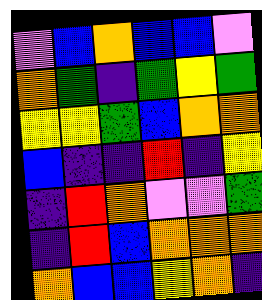[["violet", "blue", "orange", "blue", "blue", "violet"], ["orange", "green", "indigo", "green", "yellow", "green"], ["yellow", "yellow", "green", "blue", "orange", "orange"], ["blue", "indigo", "indigo", "red", "indigo", "yellow"], ["indigo", "red", "orange", "violet", "violet", "green"], ["indigo", "red", "blue", "orange", "orange", "orange"], ["orange", "blue", "blue", "yellow", "orange", "indigo"]]